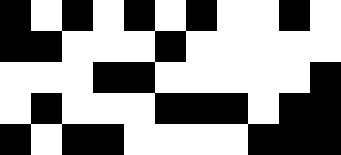[["black", "white", "black", "white", "black", "white", "black", "white", "white", "black", "white"], ["black", "black", "white", "white", "white", "black", "white", "white", "white", "white", "white"], ["white", "white", "white", "black", "black", "white", "white", "white", "white", "white", "black"], ["white", "black", "white", "white", "white", "black", "black", "black", "white", "black", "black"], ["black", "white", "black", "black", "white", "white", "white", "white", "black", "black", "black"]]